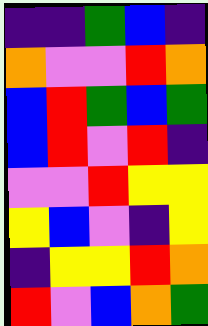[["indigo", "indigo", "green", "blue", "indigo"], ["orange", "violet", "violet", "red", "orange"], ["blue", "red", "green", "blue", "green"], ["blue", "red", "violet", "red", "indigo"], ["violet", "violet", "red", "yellow", "yellow"], ["yellow", "blue", "violet", "indigo", "yellow"], ["indigo", "yellow", "yellow", "red", "orange"], ["red", "violet", "blue", "orange", "green"]]